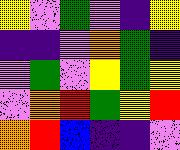[["yellow", "violet", "green", "violet", "indigo", "yellow"], ["indigo", "indigo", "violet", "orange", "green", "indigo"], ["violet", "green", "violet", "yellow", "green", "yellow"], ["violet", "orange", "red", "green", "yellow", "red"], ["orange", "red", "blue", "indigo", "indigo", "violet"]]